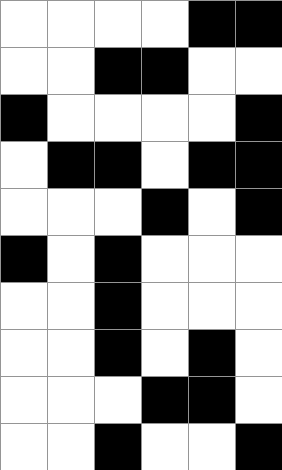[["white", "white", "white", "white", "black", "black"], ["white", "white", "black", "black", "white", "white"], ["black", "white", "white", "white", "white", "black"], ["white", "black", "black", "white", "black", "black"], ["white", "white", "white", "black", "white", "black"], ["black", "white", "black", "white", "white", "white"], ["white", "white", "black", "white", "white", "white"], ["white", "white", "black", "white", "black", "white"], ["white", "white", "white", "black", "black", "white"], ["white", "white", "black", "white", "white", "black"]]